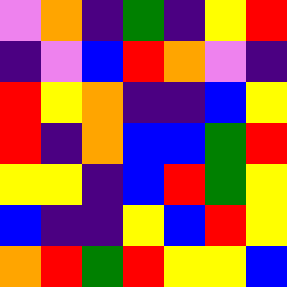[["violet", "orange", "indigo", "green", "indigo", "yellow", "red"], ["indigo", "violet", "blue", "red", "orange", "violet", "indigo"], ["red", "yellow", "orange", "indigo", "indigo", "blue", "yellow"], ["red", "indigo", "orange", "blue", "blue", "green", "red"], ["yellow", "yellow", "indigo", "blue", "red", "green", "yellow"], ["blue", "indigo", "indigo", "yellow", "blue", "red", "yellow"], ["orange", "red", "green", "red", "yellow", "yellow", "blue"]]